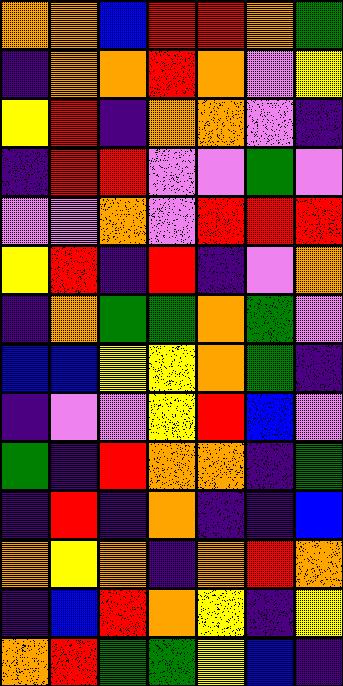[["orange", "orange", "blue", "red", "red", "orange", "green"], ["indigo", "orange", "orange", "red", "orange", "violet", "yellow"], ["yellow", "red", "indigo", "orange", "orange", "violet", "indigo"], ["indigo", "red", "red", "violet", "violet", "green", "violet"], ["violet", "violet", "orange", "violet", "red", "red", "red"], ["yellow", "red", "indigo", "red", "indigo", "violet", "orange"], ["indigo", "orange", "green", "green", "orange", "green", "violet"], ["blue", "blue", "yellow", "yellow", "orange", "green", "indigo"], ["indigo", "violet", "violet", "yellow", "red", "blue", "violet"], ["green", "indigo", "red", "orange", "orange", "indigo", "green"], ["indigo", "red", "indigo", "orange", "indigo", "indigo", "blue"], ["orange", "yellow", "orange", "indigo", "orange", "red", "orange"], ["indigo", "blue", "red", "orange", "yellow", "indigo", "yellow"], ["orange", "red", "green", "green", "yellow", "blue", "indigo"]]